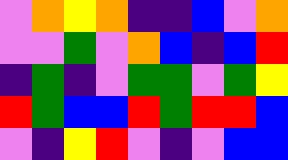[["violet", "orange", "yellow", "orange", "indigo", "indigo", "blue", "violet", "orange"], ["violet", "violet", "green", "violet", "orange", "blue", "indigo", "blue", "red"], ["indigo", "green", "indigo", "violet", "green", "green", "violet", "green", "yellow"], ["red", "green", "blue", "blue", "red", "green", "red", "red", "blue"], ["violet", "indigo", "yellow", "red", "violet", "indigo", "violet", "blue", "blue"]]